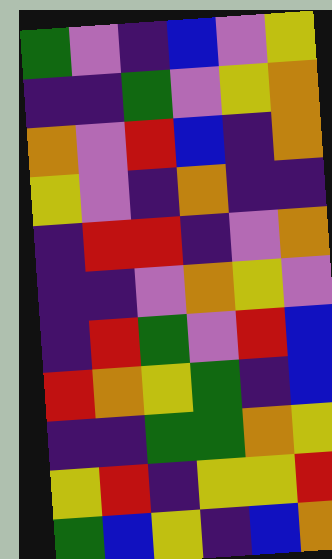[["green", "violet", "indigo", "blue", "violet", "yellow"], ["indigo", "indigo", "green", "violet", "yellow", "orange"], ["orange", "violet", "red", "blue", "indigo", "orange"], ["yellow", "violet", "indigo", "orange", "indigo", "indigo"], ["indigo", "red", "red", "indigo", "violet", "orange"], ["indigo", "indigo", "violet", "orange", "yellow", "violet"], ["indigo", "red", "green", "violet", "red", "blue"], ["red", "orange", "yellow", "green", "indigo", "blue"], ["indigo", "indigo", "green", "green", "orange", "yellow"], ["yellow", "red", "indigo", "yellow", "yellow", "red"], ["green", "blue", "yellow", "indigo", "blue", "orange"]]